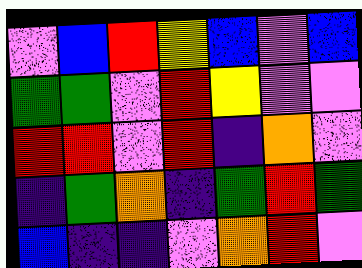[["violet", "blue", "red", "yellow", "blue", "violet", "blue"], ["green", "green", "violet", "red", "yellow", "violet", "violet"], ["red", "red", "violet", "red", "indigo", "orange", "violet"], ["indigo", "green", "orange", "indigo", "green", "red", "green"], ["blue", "indigo", "indigo", "violet", "orange", "red", "violet"]]